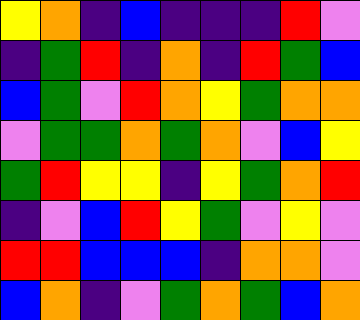[["yellow", "orange", "indigo", "blue", "indigo", "indigo", "indigo", "red", "violet"], ["indigo", "green", "red", "indigo", "orange", "indigo", "red", "green", "blue"], ["blue", "green", "violet", "red", "orange", "yellow", "green", "orange", "orange"], ["violet", "green", "green", "orange", "green", "orange", "violet", "blue", "yellow"], ["green", "red", "yellow", "yellow", "indigo", "yellow", "green", "orange", "red"], ["indigo", "violet", "blue", "red", "yellow", "green", "violet", "yellow", "violet"], ["red", "red", "blue", "blue", "blue", "indigo", "orange", "orange", "violet"], ["blue", "orange", "indigo", "violet", "green", "orange", "green", "blue", "orange"]]